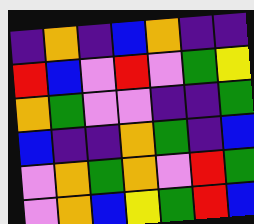[["indigo", "orange", "indigo", "blue", "orange", "indigo", "indigo"], ["red", "blue", "violet", "red", "violet", "green", "yellow"], ["orange", "green", "violet", "violet", "indigo", "indigo", "green"], ["blue", "indigo", "indigo", "orange", "green", "indigo", "blue"], ["violet", "orange", "green", "orange", "violet", "red", "green"], ["violet", "orange", "blue", "yellow", "green", "red", "blue"]]